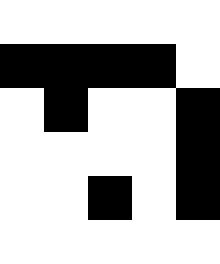[["white", "white", "white", "white", "white"], ["black", "black", "black", "black", "white"], ["white", "black", "white", "white", "black"], ["white", "white", "white", "white", "black"], ["white", "white", "black", "white", "black"], ["white", "white", "white", "white", "white"]]